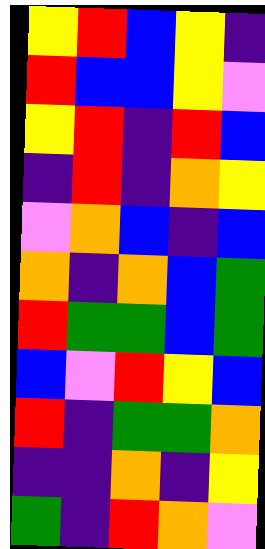[["yellow", "red", "blue", "yellow", "indigo"], ["red", "blue", "blue", "yellow", "violet"], ["yellow", "red", "indigo", "red", "blue"], ["indigo", "red", "indigo", "orange", "yellow"], ["violet", "orange", "blue", "indigo", "blue"], ["orange", "indigo", "orange", "blue", "green"], ["red", "green", "green", "blue", "green"], ["blue", "violet", "red", "yellow", "blue"], ["red", "indigo", "green", "green", "orange"], ["indigo", "indigo", "orange", "indigo", "yellow"], ["green", "indigo", "red", "orange", "violet"]]